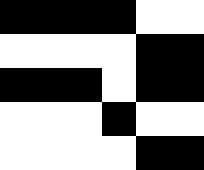[["black", "black", "black", "black", "white", "white"], ["white", "white", "white", "white", "black", "black"], ["black", "black", "black", "white", "black", "black"], ["white", "white", "white", "black", "white", "white"], ["white", "white", "white", "white", "black", "black"]]